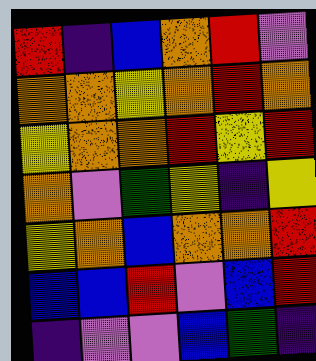[["red", "indigo", "blue", "orange", "red", "violet"], ["orange", "orange", "yellow", "orange", "red", "orange"], ["yellow", "orange", "orange", "red", "yellow", "red"], ["orange", "violet", "green", "yellow", "indigo", "yellow"], ["yellow", "orange", "blue", "orange", "orange", "red"], ["blue", "blue", "red", "violet", "blue", "red"], ["indigo", "violet", "violet", "blue", "green", "indigo"]]